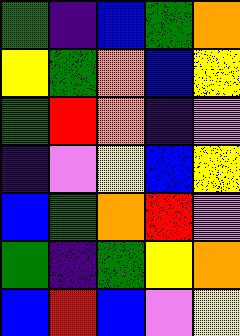[["green", "indigo", "blue", "green", "orange"], ["yellow", "green", "orange", "blue", "yellow"], ["green", "red", "orange", "indigo", "violet"], ["indigo", "violet", "yellow", "blue", "yellow"], ["blue", "green", "orange", "red", "violet"], ["green", "indigo", "green", "yellow", "orange"], ["blue", "red", "blue", "violet", "yellow"]]